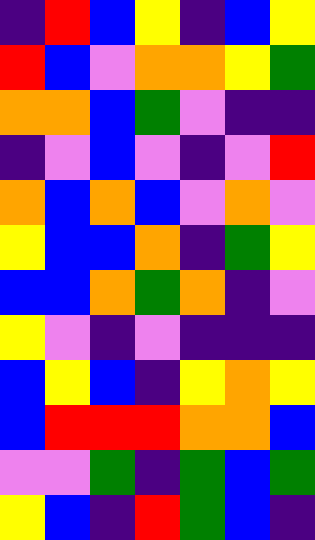[["indigo", "red", "blue", "yellow", "indigo", "blue", "yellow"], ["red", "blue", "violet", "orange", "orange", "yellow", "green"], ["orange", "orange", "blue", "green", "violet", "indigo", "indigo"], ["indigo", "violet", "blue", "violet", "indigo", "violet", "red"], ["orange", "blue", "orange", "blue", "violet", "orange", "violet"], ["yellow", "blue", "blue", "orange", "indigo", "green", "yellow"], ["blue", "blue", "orange", "green", "orange", "indigo", "violet"], ["yellow", "violet", "indigo", "violet", "indigo", "indigo", "indigo"], ["blue", "yellow", "blue", "indigo", "yellow", "orange", "yellow"], ["blue", "red", "red", "red", "orange", "orange", "blue"], ["violet", "violet", "green", "indigo", "green", "blue", "green"], ["yellow", "blue", "indigo", "red", "green", "blue", "indigo"]]